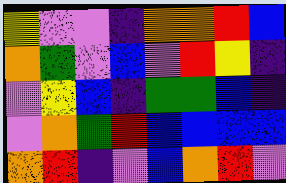[["yellow", "violet", "violet", "indigo", "orange", "orange", "red", "blue"], ["orange", "green", "violet", "blue", "violet", "red", "yellow", "indigo"], ["violet", "yellow", "blue", "indigo", "green", "green", "blue", "indigo"], ["violet", "orange", "green", "red", "blue", "blue", "blue", "blue"], ["orange", "red", "indigo", "violet", "blue", "orange", "red", "violet"]]